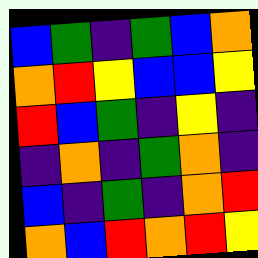[["blue", "green", "indigo", "green", "blue", "orange"], ["orange", "red", "yellow", "blue", "blue", "yellow"], ["red", "blue", "green", "indigo", "yellow", "indigo"], ["indigo", "orange", "indigo", "green", "orange", "indigo"], ["blue", "indigo", "green", "indigo", "orange", "red"], ["orange", "blue", "red", "orange", "red", "yellow"]]